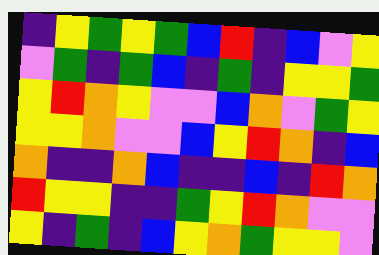[["indigo", "yellow", "green", "yellow", "green", "blue", "red", "indigo", "blue", "violet", "yellow"], ["violet", "green", "indigo", "green", "blue", "indigo", "green", "indigo", "yellow", "yellow", "green"], ["yellow", "red", "orange", "yellow", "violet", "violet", "blue", "orange", "violet", "green", "yellow"], ["yellow", "yellow", "orange", "violet", "violet", "blue", "yellow", "red", "orange", "indigo", "blue"], ["orange", "indigo", "indigo", "orange", "blue", "indigo", "indigo", "blue", "indigo", "red", "orange"], ["red", "yellow", "yellow", "indigo", "indigo", "green", "yellow", "red", "orange", "violet", "violet"], ["yellow", "indigo", "green", "indigo", "blue", "yellow", "orange", "green", "yellow", "yellow", "violet"]]